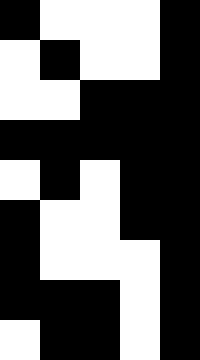[["black", "white", "white", "white", "black"], ["white", "black", "white", "white", "black"], ["white", "white", "black", "black", "black"], ["black", "black", "black", "black", "black"], ["white", "black", "white", "black", "black"], ["black", "white", "white", "black", "black"], ["black", "white", "white", "white", "black"], ["black", "black", "black", "white", "black"], ["white", "black", "black", "white", "black"]]